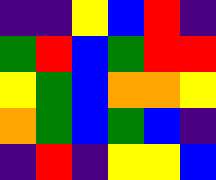[["indigo", "indigo", "yellow", "blue", "red", "indigo"], ["green", "red", "blue", "green", "red", "red"], ["yellow", "green", "blue", "orange", "orange", "yellow"], ["orange", "green", "blue", "green", "blue", "indigo"], ["indigo", "red", "indigo", "yellow", "yellow", "blue"]]